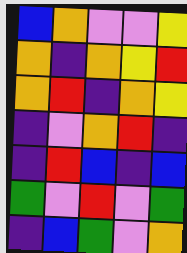[["blue", "orange", "violet", "violet", "yellow"], ["orange", "indigo", "orange", "yellow", "red"], ["orange", "red", "indigo", "orange", "yellow"], ["indigo", "violet", "orange", "red", "indigo"], ["indigo", "red", "blue", "indigo", "blue"], ["green", "violet", "red", "violet", "green"], ["indigo", "blue", "green", "violet", "orange"]]